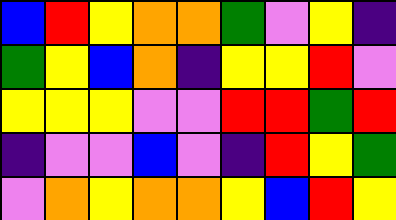[["blue", "red", "yellow", "orange", "orange", "green", "violet", "yellow", "indigo"], ["green", "yellow", "blue", "orange", "indigo", "yellow", "yellow", "red", "violet"], ["yellow", "yellow", "yellow", "violet", "violet", "red", "red", "green", "red"], ["indigo", "violet", "violet", "blue", "violet", "indigo", "red", "yellow", "green"], ["violet", "orange", "yellow", "orange", "orange", "yellow", "blue", "red", "yellow"]]